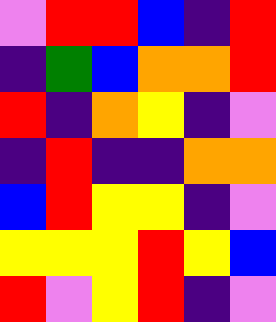[["violet", "red", "red", "blue", "indigo", "red"], ["indigo", "green", "blue", "orange", "orange", "red"], ["red", "indigo", "orange", "yellow", "indigo", "violet"], ["indigo", "red", "indigo", "indigo", "orange", "orange"], ["blue", "red", "yellow", "yellow", "indigo", "violet"], ["yellow", "yellow", "yellow", "red", "yellow", "blue"], ["red", "violet", "yellow", "red", "indigo", "violet"]]